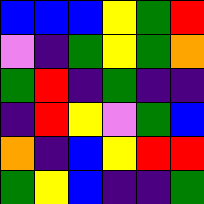[["blue", "blue", "blue", "yellow", "green", "red"], ["violet", "indigo", "green", "yellow", "green", "orange"], ["green", "red", "indigo", "green", "indigo", "indigo"], ["indigo", "red", "yellow", "violet", "green", "blue"], ["orange", "indigo", "blue", "yellow", "red", "red"], ["green", "yellow", "blue", "indigo", "indigo", "green"]]